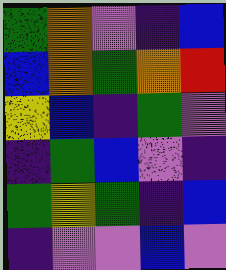[["green", "orange", "violet", "indigo", "blue"], ["blue", "orange", "green", "orange", "red"], ["yellow", "blue", "indigo", "green", "violet"], ["indigo", "green", "blue", "violet", "indigo"], ["green", "yellow", "green", "indigo", "blue"], ["indigo", "violet", "violet", "blue", "violet"]]